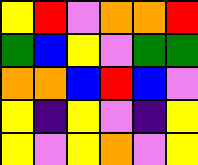[["yellow", "red", "violet", "orange", "orange", "red"], ["green", "blue", "yellow", "violet", "green", "green"], ["orange", "orange", "blue", "red", "blue", "violet"], ["yellow", "indigo", "yellow", "violet", "indigo", "yellow"], ["yellow", "violet", "yellow", "orange", "violet", "yellow"]]